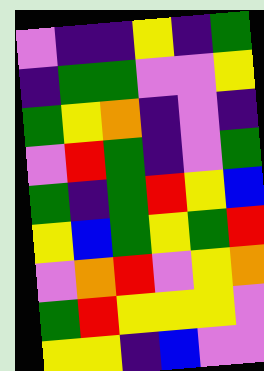[["violet", "indigo", "indigo", "yellow", "indigo", "green"], ["indigo", "green", "green", "violet", "violet", "yellow"], ["green", "yellow", "orange", "indigo", "violet", "indigo"], ["violet", "red", "green", "indigo", "violet", "green"], ["green", "indigo", "green", "red", "yellow", "blue"], ["yellow", "blue", "green", "yellow", "green", "red"], ["violet", "orange", "red", "violet", "yellow", "orange"], ["green", "red", "yellow", "yellow", "yellow", "violet"], ["yellow", "yellow", "indigo", "blue", "violet", "violet"]]